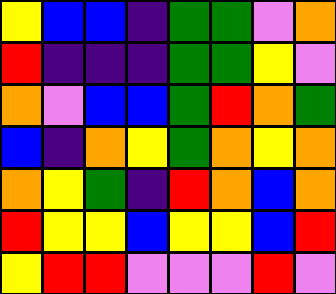[["yellow", "blue", "blue", "indigo", "green", "green", "violet", "orange"], ["red", "indigo", "indigo", "indigo", "green", "green", "yellow", "violet"], ["orange", "violet", "blue", "blue", "green", "red", "orange", "green"], ["blue", "indigo", "orange", "yellow", "green", "orange", "yellow", "orange"], ["orange", "yellow", "green", "indigo", "red", "orange", "blue", "orange"], ["red", "yellow", "yellow", "blue", "yellow", "yellow", "blue", "red"], ["yellow", "red", "red", "violet", "violet", "violet", "red", "violet"]]